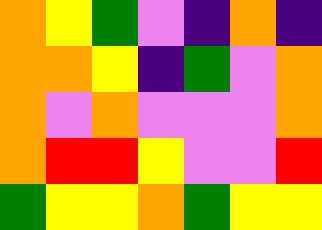[["orange", "yellow", "green", "violet", "indigo", "orange", "indigo"], ["orange", "orange", "yellow", "indigo", "green", "violet", "orange"], ["orange", "violet", "orange", "violet", "violet", "violet", "orange"], ["orange", "red", "red", "yellow", "violet", "violet", "red"], ["green", "yellow", "yellow", "orange", "green", "yellow", "yellow"]]